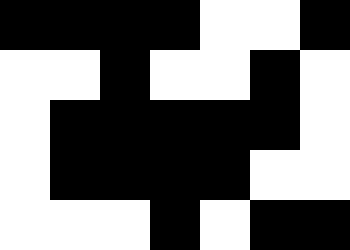[["black", "black", "black", "black", "white", "white", "black"], ["white", "white", "black", "white", "white", "black", "white"], ["white", "black", "black", "black", "black", "black", "white"], ["white", "black", "black", "black", "black", "white", "white"], ["white", "white", "white", "black", "white", "black", "black"]]